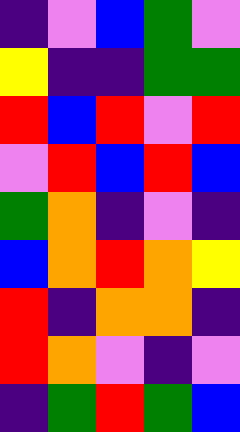[["indigo", "violet", "blue", "green", "violet"], ["yellow", "indigo", "indigo", "green", "green"], ["red", "blue", "red", "violet", "red"], ["violet", "red", "blue", "red", "blue"], ["green", "orange", "indigo", "violet", "indigo"], ["blue", "orange", "red", "orange", "yellow"], ["red", "indigo", "orange", "orange", "indigo"], ["red", "orange", "violet", "indigo", "violet"], ["indigo", "green", "red", "green", "blue"]]